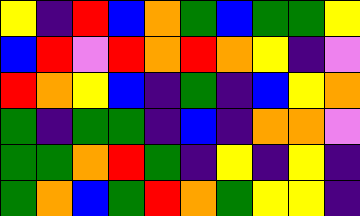[["yellow", "indigo", "red", "blue", "orange", "green", "blue", "green", "green", "yellow"], ["blue", "red", "violet", "red", "orange", "red", "orange", "yellow", "indigo", "violet"], ["red", "orange", "yellow", "blue", "indigo", "green", "indigo", "blue", "yellow", "orange"], ["green", "indigo", "green", "green", "indigo", "blue", "indigo", "orange", "orange", "violet"], ["green", "green", "orange", "red", "green", "indigo", "yellow", "indigo", "yellow", "indigo"], ["green", "orange", "blue", "green", "red", "orange", "green", "yellow", "yellow", "indigo"]]